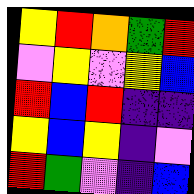[["yellow", "red", "orange", "green", "red"], ["violet", "yellow", "violet", "yellow", "blue"], ["red", "blue", "red", "indigo", "indigo"], ["yellow", "blue", "yellow", "indigo", "violet"], ["red", "green", "violet", "indigo", "blue"]]